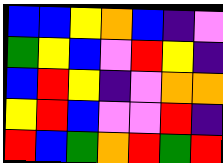[["blue", "blue", "yellow", "orange", "blue", "indigo", "violet"], ["green", "yellow", "blue", "violet", "red", "yellow", "indigo"], ["blue", "red", "yellow", "indigo", "violet", "orange", "orange"], ["yellow", "red", "blue", "violet", "violet", "red", "indigo"], ["red", "blue", "green", "orange", "red", "green", "red"]]